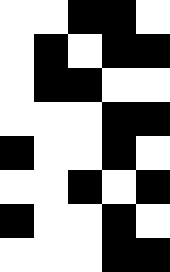[["white", "white", "black", "black", "white"], ["white", "black", "white", "black", "black"], ["white", "black", "black", "white", "white"], ["white", "white", "white", "black", "black"], ["black", "white", "white", "black", "white"], ["white", "white", "black", "white", "black"], ["black", "white", "white", "black", "white"], ["white", "white", "white", "black", "black"]]